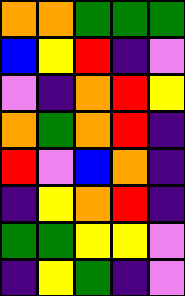[["orange", "orange", "green", "green", "green"], ["blue", "yellow", "red", "indigo", "violet"], ["violet", "indigo", "orange", "red", "yellow"], ["orange", "green", "orange", "red", "indigo"], ["red", "violet", "blue", "orange", "indigo"], ["indigo", "yellow", "orange", "red", "indigo"], ["green", "green", "yellow", "yellow", "violet"], ["indigo", "yellow", "green", "indigo", "violet"]]